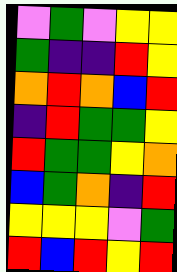[["violet", "green", "violet", "yellow", "yellow"], ["green", "indigo", "indigo", "red", "yellow"], ["orange", "red", "orange", "blue", "red"], ["indigo", "red", "green", "green", "yellow"], ["red", "green", "green", "yellow", "orange"], ["blue", "green", "orange", "indigo", "red"], ["yellow", "yellow", "yellow", "violet", "green"], ["red", "blue", "red", "yellow", "red"]]